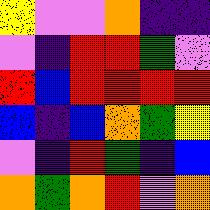[["yellow", "violet", "violet", "orange", "indigo", "indigo"], ["violet", "indigo", "red", "red", "green", "violet"], ["red", "blue", "red", "red", "red", "red"], ["blue", "indigo", "blue", "orange", "green", "yellow"], ["violet", "indigo", "red", "green", "indigo", "blue"], ["orange", "green", "orange", "red", "violet", "orange"]]